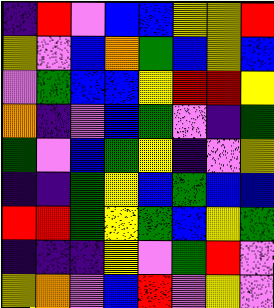[["indigo", "red", "violet", "blue", "blue", "yellow", "yellow", "red"], ["yellow", "violet", "blue", "orange", "green", "blue", "yellow", "blue"], ["violet", "green", "blue", "blue", "yellow", "red", "red", "yellow"], ["orange", "indigo", "violet", "blue", "green", "violet", "indigo", "green"], ["green", "violet", "blue", "green", "yellow", "indigo", "violet", "yellow"], ["indigo", "indigo", "green", "yellow", "blue", "green", "blue", "blue"], ["red", "red", "green", "yellow", "green", "blue", "yellow", "green"], ["indigo", "indigo", "indigo", "yellow", "violet", "green", "red", "violet"], ["yellow", "orange", "violet", "blue", "red", "violet", "yellow", "violet"]]